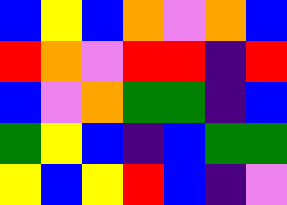[["blue", "yellow", "blue", "orange", "violet", "orange", "blue"], ["red", "orange", "violet", "red", "red", "indigo", "red"], ["blue", "violet", "orange", "green", "green", "indigo", "blue"], ["green", "yellow", "blue", "indigo", "blue", "green", "green"], ["yellow", "blue", "yellow", "red", "blue", "indigo", "violet"]]